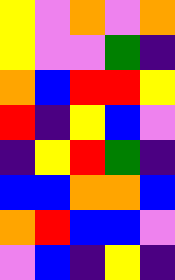[["yellow", "violet", "orange", "violet", "orange"], ["yellow", "violet", "violet", "green", "indigo"], ["orange", "blue", "red", "red", "yellow"], ["red", "indigo", "yellow", "blue", "violet"], ["indigo", "yellow", "red", "green", "indigo"], ["blue", "blue", "orange", "orange", "blue"], ["orange", "red", "blue", "blue", "violet"], ["violet", "blue", "indigo", "yellow", "indigo"]]